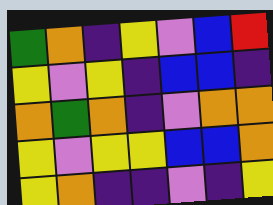[["green", "orange", "indigo", "yellow", "violet", "blue", "red"], ["yellow", "violet", "yellow", "indigo", "blue", "blue", "indigo"], ["orange", "green", "orange", "indigo", "violet", "orange", "orange"], ["yellow", "violet", "yellow", "yellow", "blue", "blue", "orange"], ["yellow", "orange", "indigo", "indigo", "violet", "indigo", "yellow"]]